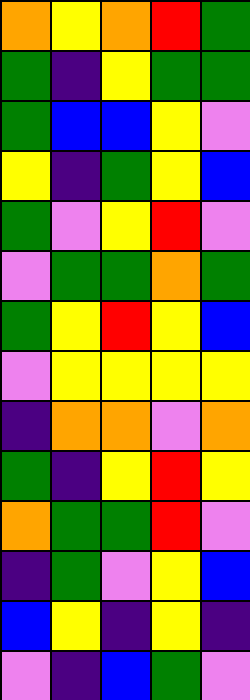[["orange", "yellow", "orange", "red", "green"], ["green", "indigo", "yellow", "green", "green"], ["green", "blue", "blue", "yellow", "violet"], ["yellow", "indigo", "green", "yellow", "blue"], ["green", "violet", "yellow", "red", "violet"], ["violet", "green", "green", "orange", "green"], ["green", "yellow", "red", "yellow", "blue"], ["violet", "yellow", "yellow", "yellow", "yellow"], ["indigo", "orange", "orange", "violet", "orange"], ["green", "indigo", "yellow", "red", "yellow"], ["orange", "green", "green", "red", "violet"], ["indigo", "green", "violet", "yellow", "blue"], ["blue", "yellow", "indigo", "yellow", "indigo"], ["violet", "indigo", "blue", "green", "violet"]]